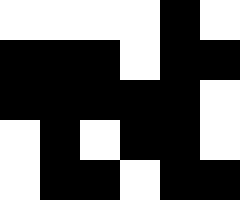[["white", "white", "white", "white", "black", "white"], ["black", "black", "black", "white", "black", "black"], ["black", "black", "black", "black", "black", "white"], ["white", "black", "white", "black", "black", "white"], ["white", "black", "black", "white", "black", "black"]]